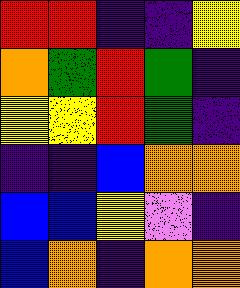[["red", "red", "indigo", "indigo", "yellow"], ["orange", "green", "red", "green", "indigo"], ["yellow", "yellow", "red", "green", "indigo"], ["indigo", "indigo", "blue", "orange", "orange"], ["blue", "blue", "yellow", "violet", "indigo"], ["blue", "orange", "indigo", "orange", "orange"]]